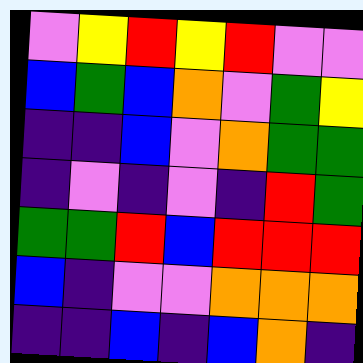[["violet", "yellow", "red", "yellow", "red", "violet", "violet"], ["blue", "green", "blue", "orange", "violet", "green", "yellow"], ["indigo", "indigo", "blue", "violet", "orange", "green", "green"], ["indigo", "violet", "indigo", "violet", "indigo", "red", "green"], ["green", "green", "red", "blue", "red", "red", "red"], ["blue", "indigo", "violet", "violet", "orange", "orange", "orange"], ["indigo", "indigo", "blue", "indigo", "blue", "orange", "indigo"]]